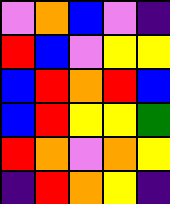[["violet", "orange", "blue", "violet", "indigo"], ["red", "blue", "violet", "yellow", "yellow"], ["blue", "red", "orange", "red", "blue"], ["blue", "red", "yellow", "yellow", "green"], ["red", "orange", "violet", "orange", "yellow"], ["indigo", "red", "orange", "yellow", "indigo"]]